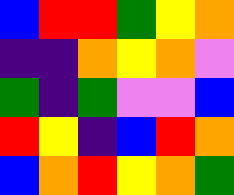[["blue", "red", "red", "green", "yellow", "orange"], ["indigo", "indigo", "orange", "yellow", "orange", "violet"], ["green", "indigo", "green", "violet", "violet", "blue"], ["red", "yellow", "indigo", "blue", "red", "orange"], ["blue", "orange", "red", "yellow", "orange", "green"]]